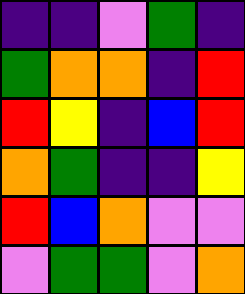[["indigo", "indigo", "violet", "green", "indigo"], ["green", "orange", "orange", "indigo", "red"], ["red", "yellow", "indigo", "blue", "red"], ["orange", "green", "indigo", "indigo", "yellow"], ["red", "blue", "orange", "violet", "violet"], ["violet", "green", "green", "violet", "orange"]]